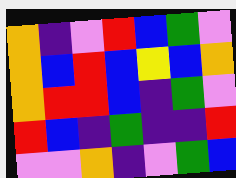[["orange", "indigo", "violet", "red", "blue", "green", "violet"], ["orange", "blue", "red", "blue", "yellow", "blue", "orange"], ["orange", "red", "red", "blue", "indigo", "green", "violet"], ["red", "blue", "indigo", "green", "indigo", "indigo", "red"], ["violet", "violet", "orange", "indigo", "violet", "green", "blue"]]